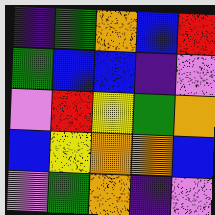[["indigo", "green", "orange", "blue", "red"], ["green", "blue", "blue", "indigo", "violet"], ["violet", "red", "yellow", "green", "orange"], ["blue", "yellow", "orange", "orange", "blue"], ["violet", "green", "orange", "indigo", "violet"]]